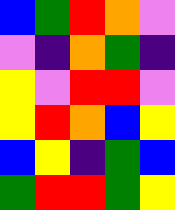[["blue", "green", "red", "orange", "violet"], ["violet", "indigo", "orange", "green", "indigo"], ["yellow", "violet", "red", "red", "violet"], ["yellow", "red", "orange", "blue", "yellow"], ["blue", "yellow", "indigo", "green", "blue"], ["green", "red", "red", "green", "yellow"]]